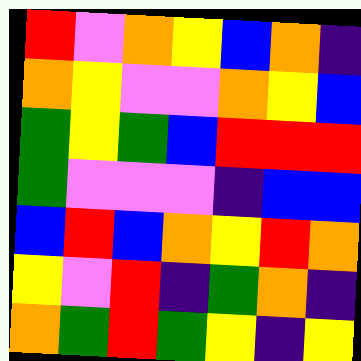[["red", "violet", "orange", "yellow", "blue", "orange", "indigo"], ["orange", "yellow", "violet", "violet", "orange", "yellow", "blue"], ["green", "yellow", "green", "blue", "red", "red", "red"], ["green", "violet", "violet", "violet", "indigo", "blue", "blue"], ["blue", "red", "blue", "orange", "yellow", "red", "orange"], ["yellow", "violet", "red", "indigo", "green", "orange", "indigo"], ["orange", "green", "red", "green", "yellow", "indigo", "yellow"]]